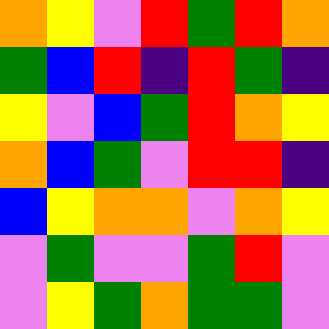[["orange", "yellow", "violet", "red", "green", "red", "orange"], ["green", "blue", "red", "indigo", "red", "green", "indigo"], ["yellow", "violet", "blue", "green", "red", "orange", "yellow"], ["orange", "blue", "green", "violet", "red", "red", "indigo"], ["blue", "yellow", "orange", "orange", "violet", "orange", "yellow"], ["violet", "green", "violet", "violet", "green", "red", "violet"], ["violet", "yellow", "green", "orange", "green", "green", "violet"]]